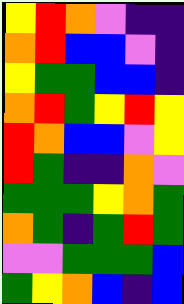[["yellow", "red", "orange", "violet", "indigo", "indigo"], ["orange", "red", "blue", "blue", "violet", "indigo"], ["yellow", "green", "green", "blue", "blue", "indigo"], ["orange", "red", "green", "yellow", "red", "yellow"], ["red", "orange", "blue", "blue", "violet", "yellow"], ["red", "green", "indigo", "indigo", "orange", "violet"], ["green", "green", "green", "yellow", "orange", "green"], ["orange", "green", "indigo", "green", "red", "green"], ["violet", "violet", "green", "green", "green", "blue"], ["green", "yellow", "orange", "blue", "indigo", "blue"]]